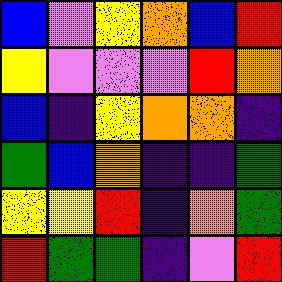[["blue", "violet", "yellow", "orange", "blue", "red"], ["yellow", "violet", "violet", "violet", "red", "orange"], ["blue", "indigo", "yellow", "orange", "orange", "indigo"], ["green", "blue", "orange", "indigo", "indigo", "green"], ["yellow", "yellow", "red", "indigo", "orange", "green"], ["red", "green", "green", "indigo", "violet", "red"]]